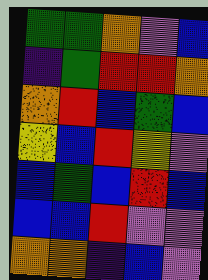[["green", "green", "orange", "violet", "blue"], ["indigo", "green", "red", "red", "orange"], ["orange", "red", "blue", "green", "blue"], ["yellow", "blue", "red", "yellow", "violet"], ["blue", "green", "blue", "red", "blue"], ["blue", "blue", "red", "violet", "violet"], ["orange", "orange", "indigo", "blue", "violet"]]